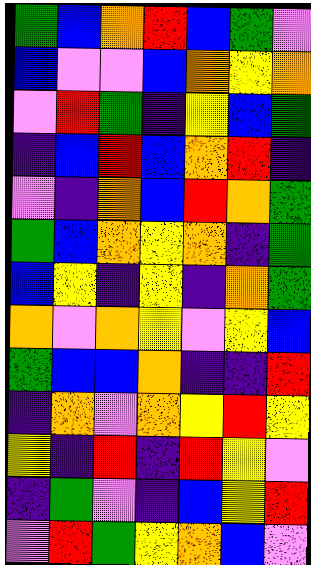[["green", "blue", "orange", "red", "blue", "green", "violet"], ["blue", "violet", "violet", "blue", "orange", "yellow", "orange"], ["violet", "red", "green", "indigo", "yellow", "blue", "green"], ["indigo", "blue", "red", "blue", "orange", "red", "indigo"], ["violet", "indigo", "orange", "blue", "red", "orange", "green"], ["green", "blue", "orange", "yellow", "orange", "indigo", "green"], ["blue", "yellow", "indigo", "yellow", "indigo", "orange", "green"], ["orange", "violet", "orange", "yellow", "violet", "yellow", "blue"], ["green", "blue", "blue", "orange", "indigo", "indigo", "red"], ["indigo", "orange", "violet", "orange", "yellow", "red", "yellow"], ["yellow", "indigo", "red", "indigo", "red", "yellow", "violet"], ["indigo", "green", "violet", "indigo", "blue", "yellow", "red"], ["violet", "red", "green", "yellow", "orange", "blue", "violet"]]